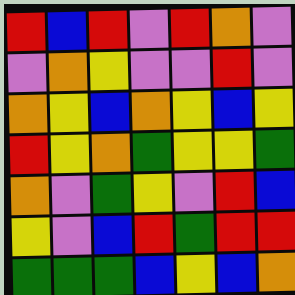[["red", "blue", "red", "violet", "red", "orange", "violet"], ["violet", "orange", "yellow", "violet", "violet", "red", "violet"], ["orange", "yellow", "blue", "orange", "yellow", "blue", "yellow"], ["red", "yellow", "orange", "green", "yellow", "yellow", "green"], ["orange", "violet", "green", "yellow", "violet", "red", "blue"], ["yellow", "violet", "blue", "red", "green", "red", "red"], ["green", "green", "green", "blue", "yellow", "blue", "orange"]]